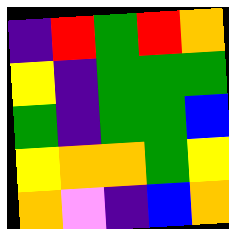[["indigo", "red", "green", "red", "orange"], ["yellow", "indigo", "green", "green", "green"], ["green", "indigo", "green", "green", "blue"], ["yellow", "orange", "orange", "green", "yellow"], ["orange", "violet", "indigo", "blue", "orange"]]